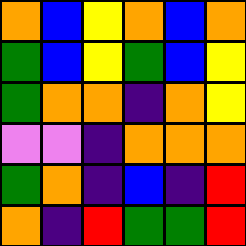[["orange", "blue", "yellow", "orange", "blue", "orange"], ["green", "blue", "yellow", "green", "blue", "yellow"], ["green", "orange", "orange", "indigo", "orange", "yellow"], ["violet", "violet", "indigo", "orange", "orange", "orange"], ["green", "orange", "indigo", "blue", "indigo", "red"], ["orange", "indigo", "red", "green", "green", "red"]]